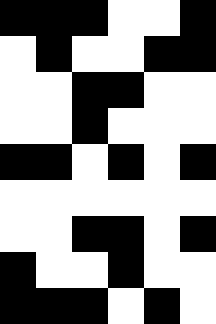[["black", "black", "black", "white", "white", "black"], ["white", "black", "white", "white", "black", "black"], ["white", "white", "black", "black", "white", "white"], ["white", "white", "black", "white", "white", "white"], ["black", "black", "white", "black", "white", "black"], ["white", "white", "white", "white", "white", "white"], ["white", "white", "black", "black", "white", "black"], ["black", "white", "white", "black", "white", "white"], ["black", "black", "black", "white", "black", "white"]]